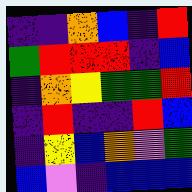[["indigo", "indigo", "orange", "blue", "indigo", "red"], ["green", "red", "red", "red", "indigo", "blue"], ["indigo", "orange", "yellow", "green", "green", "red"], ["indigo", "red", "indigo", "indigo", "red", "blue"], ["indigo", "yellow", "blue", "orange", "violet", "green"], ["blue", "violet", "indigo", "blue", "blue", "blue"]]